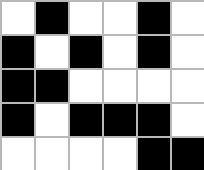[["white", "black", "white", "white", "black", "white"], ["black", "white", "black", "white", "black", "white"], ["black", "black", "white", "white", "white", "white"], ["black", "white", "black", "black", "black", "white"], ["white", "white", "white", "white", "black", "black"]]